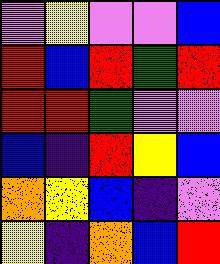[["violet", "yellow", "violet", "violet", "blue"], ["red", "blue", "red", "green", "red"], ["red", "red", "green", "violet", "violet"], ["blue", "indigo", "red", "yellow", "blue"], ["orange", "yellow", "blue", "indigo", "violet"], ["yellow", "indigo", "orange", "blue", "red"]]